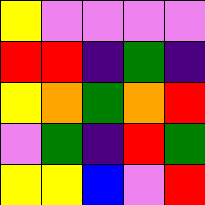[["yellow", "violet", "violet", "violet", "violet"], ["red", "red", "indigo", "green", "indigo"], ["yellow", "orange", "green", "orange", "red"], ["violet", "green", "indigo", "red", "green"], ["yellow", "yellow", "blue", "violet", "red"]]